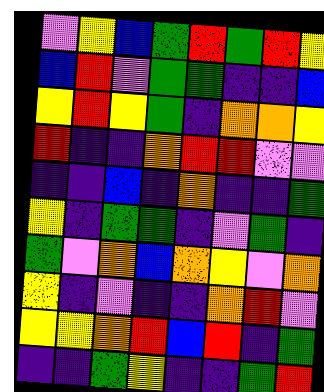[["violet", "yellow", "blue", "green", "red", "green", "red", "yellow"], ["blue", "red", "violet", "green", "green", "indigo", "indigo", "blue"], ["yellow", "red", "yellow", "green", "indigo", "orange", "orange", "yellow"], ["red", "indigo", "indigo", "orange", "red", "red", "violet", "violet"], ["indigo", "indigo", "blue", "indigo", "orange", "indigo", "indigo", "green"], ["yellow", "indigo", "green", "green", "indigo", "violet", "green", "indigo"], ["green", "violet", "orange", "blue", "orange", "yellow", "violet", "orange"], ["yellow", "indigo", "violet", "indigo", "indigo", "orange", "red", "violet"], ["yellow", "yellow", "orange", "red", "blue", "red", "indigo", "green"], ["indigo", "indigo", "green", "yellow", "indigo", "indigo", "green", "red"]]